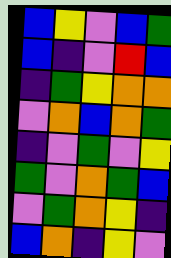[["blue", "yellow", "violet", "blue", "green"], ["blue", "indigo", "violet", "red", "blue"], ["indigo", "green", "yellow", "orange", "orange"], ["violet", "orange", "blue", "orange", "green"], ["indigo", "violet", "green", "violet", "yellow"], ["green", "violet", "orange", "green", "blue"], ["violet", "green", "orange", "yellow", "indigo"], ["blue", "orange", "indigo", "yellow", "violet"]]